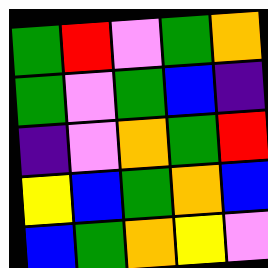[["green", "red", "violet", "green", "orange"], ["green", "violet", "green", "blue", "indigo"], ["indigo", "violet", "orange", "green", "red"], ["yellow", "blue", "green", "orange", "blue"], ["blue", "green", "orange", "yellow", "violet"]]